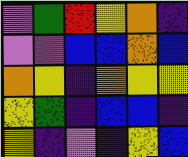[["violet", "green", "red", "yellow", "orange", "indigo"], ["violet", "violet", "blue", "blue", "orange", "blue"], ["orange", "yellow", "indigo", "orange", "yellow", "yellow"], ["yellow", "green", "indigo", "blue", "blue", "indigo"], ["yellow", "indigo", "violet", "indigo", "yellow", "blue"]]